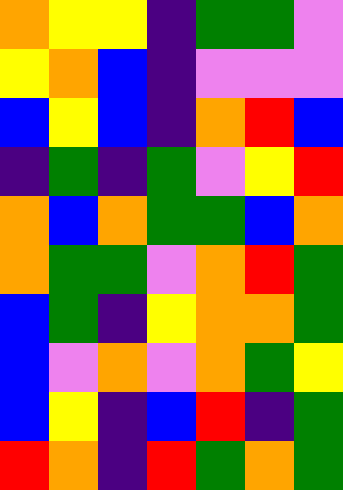[["orange", "yellow", "yellow", "indigo", "green", "green", "violet"], ["yellow", "orange", "blue", "indigo", "violet", "violet", "violet"], ["blue", "yellow", "blue", "indigo", "orange", "red", "blue"], ["indigo", "green", "indigo", "green", "violet", "yellow", "red"], ["orange", "blue", "orange", "green", "green", "blue", "orange"], ["orange", "green", "green", "violet", "orange", "red", "green"], ["blue", "green", "indigo", "yellow", "orange", "orange", "green"], ["blue", "violet", "orange", "violet", "orange", "green", "yellow"], ["blue", "yellow", "indigo", "blue", "red", "indigo", "green"], ["red", "orange", "indigo", "red", "green", "orange", "green"]]